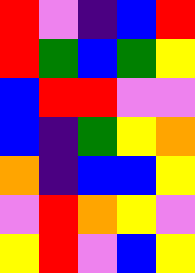[["red", "violet", "indigo", "blue", "red"], ["red", "green", "blue", "green", "yellow"], ["blue", "red", "red", "violet", "violet"], ["blue", "indigo", "green", "yellow", "orange"], ["orange", "indigo", "blue", "blue", "yellow"], ["violet", "red", "orange", "yellow", "violet"], ["yellow", "red", "violet", "blue", "yellow"]]